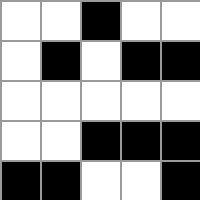[["white", "white", "black", "white", "white"], ["white", "black", "white", "black", "black"], ["white", "white", "white", "white", "white"], ["white", "white", "black", "black", "black"], ["black", "black", "white", "white", "black"]]